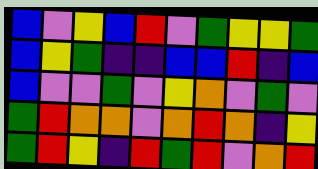[["blue", "violet", "yellow", "blue", "red", "violet", "green", "yellow", "yellow", "green"], ["blue", "yellow", "green", "indigo", "indigo", "blue", "blue", "red", "indigo", "blue"], ["blue", "violet", "violet", "green", "violet", "yellow", "orange", "violet", "green", "violet"], ["green", "red", "orange", "orange", "violet", "orange", "red", "orange", "indigo", "yellow"], ["green", "red", "yellow", "indigo", "red", "green", "red", "violet", "orange", "red"]]